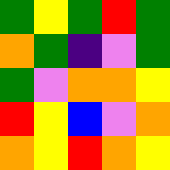[["green", "yellow", "green", "red", "green"], ["orange", "green", "indigo", "violet", "green"], ["green", "violet", "orange", "orange", "yellow"], ["red", "yellow", "blue", "violet", "orange"], ["orange", "yellow", "red", "orange", "yellow"]]